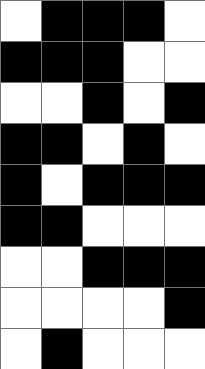[["white", "black", "black", "black", "white"], ["black", "black", "black", "white", "white"], ["white", "white", "black", "white", "black"], ["black", "black", "white", "black", "white"], ["black", "white", "black", "black", "black"], ["black", "black", "white", "white", "white"], ["white", "white", "black", "black", "black"], ["white", "white", "white", "white", "black"], ["white", "black", "white", "white", "white"]]